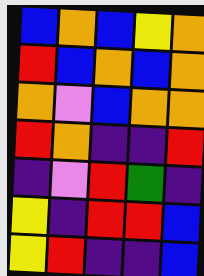[["blue", "orange", "blue", "yellow", "orange"], ["red", "blue", "orange", "blue", "orange"], ["orange", "violet", "blue", "orange", "orange"], ["red", "orange", "indigo", "indigo", "red"], ["indigo", "violet", "red", "green", "indigo"], ["yellow", "indigo", "red", "red", "blue"], ["yellow", "red", "indigo", "indigo", "blue"]]